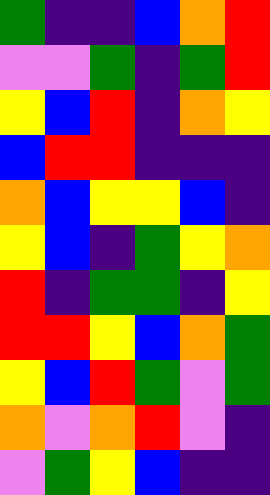[["green", "indigo", "indigo", "blue", "orange", "red"], ["violet", "violet", "green", "indigo", "green", "red"], ["yellow", "blue", "red", "indigo", "orange", "yellow"], ["blue", "red", "red", "indigo", "indigo", "indigo"], ["orange", "blue", "yellow", "yellow", "blue", "indigo"], ["yellow", "blue", "indigo", "green", "yellow", "orange"], ["red", "indigo", "green", "green", "indigo", "yellow"], ["red", "red", "yellow", "blue", "orange", "green"], ["yellow", "blue", "red", "green", "violet", "green"], ["orange", "violet", "orange", "red", "violet", "indigo"], ["violet", "green", "yellow", "blue", "indigo", "indigo"]]